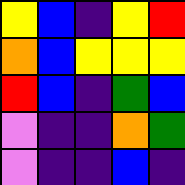[["yellow", "blue", "indigo", "yellow", "red"], ["orange", "blue", "yellow", "yellow", "yellow"], ["red", "blue", "indigo", "green", "blue"], ["violet", "indigo", "indigo", "orange", "green"], ["violet", "indigo", "indigo", "blue", "indigo"]]